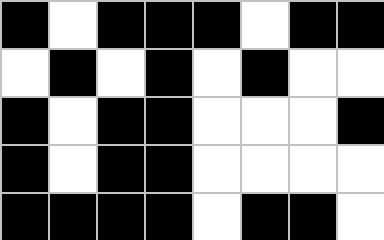[["black", "white", "black", "black", "black", "white", "black", "black"], ["white", "black", "white", "black", "white", "black", "white", "white"], ["black", "white", "black", "black", "white", "white", "white", "black"], ["black", "white", "black", "black", "white", "white", "white", "white"], ["black", "black", "black", "black", "white", "black", "black", "white"]]